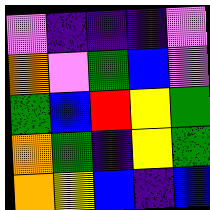[["violet", "indigo", "indigo", "indigo", "violet"], ["orange", "violet", "green", "blue", "violet"], ["green", "blue", "red", "yellow", "green"], ["orange", "green", "indigo", "yellow", "green"], ["orange", "yellow", "blue", "indigo", "blue"]]